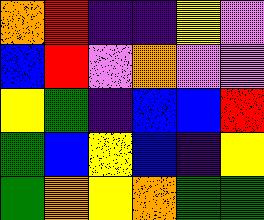[["orange", "red", "indigo", "indigo", "yellow", "violet"], ["blue", "red", "violet", "orange", "violet", "violet"], ["yellow", "green", "indigo", "blue", "blue", "red"], ["green", "blue", "yellow", "blue", "indigo", "yellow"], ["green", "orange", "yellow", "orange", "green", "green"]]